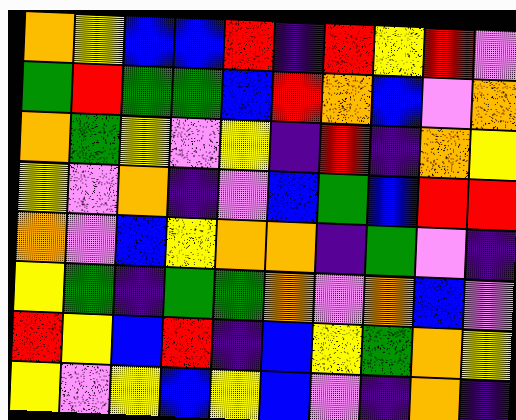[["orange", "yellow", "blue", "blue", "red", "indigo", "red", "yellow", "red", "violet"], ["green", "red", "green", "green", "blue", "red", "orange", "blue", "violet", "orange"], ["orange", "green", "yellow", "violet", "yellow", "indigo", "red", "indigo", "orange", "yellow"], ["yellow", "violet", "orange", "indigo", "violet", "blue", "green", "blue", "red", "red"], ["orange", "violet", "blue", "yellow", "orange", "orange", "indigo", "green", "violet", "indigo"], ["yellow", "green", "indigo", "green", "green", "orange", "violet", "orange", "blue", "violet"], ["red", "yellow", "blue", "red", "indigo", "blue", "yellow", "green", "orange", "yellow"], ["yellow", "violet", "yellow", "blue", "yellow", "blue", "violet", "indigo", "orange", "indigo"]]